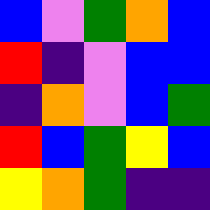[["blue", "violet", "green", "orange", "blue"], ["red", "indigo", "violet", "blue", "blue"], ["indigo", "orange", "violet", "blue", "green"], ["red", "blue", "green", "yellow", "blue"], ["yellow", "orange", "green", "indigo", "indigo"]]